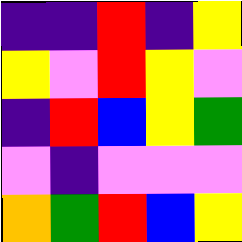[["indigo", "indigo", "red", "indigo", "yellow"], ["yellow", "violet", "red", "yellow", "violet"], ["indigo", "red", "blue", "yellow", "green"], ["violet", "indigo", "violet", "violet", "violet"], ["orange", "green", "red", "blue", "yellow"]]